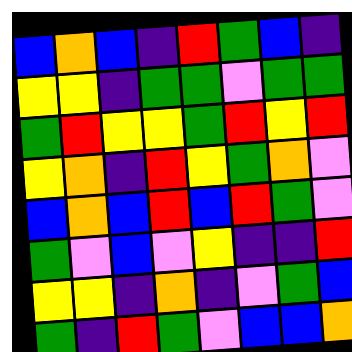[["blue", "orange", "blue", "indigo", "red", "green", "blue", "indigo"], ["yellow", "yellow", "indigo", "green", "green", "violet", "green", "green"], ["green", "red", "yellow", "yellow", "green", "red", "yellow", "red"], ["yellow", "orange", "indigo", "red", "yellow", "green", "orange", "violet"], ["blue", "orange", "blue", "red", "blue", "red", "green", "violet"], ["green", "violet", "blue", "violet", "yellow", "indigo", "indigo", "red"], ["yellow", "yellow", "indigo", "orange", "indigo", "violet", "green", "blue"], ["green", "indigo", "red", "green", "violet", "blue", "blue", "orange"]]